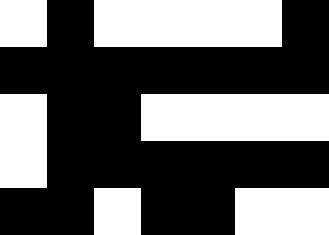[["white", "black", "white", "white", "white", "white", "black"], ["black", "black", "black", "black", "black", "black", "black"], ["white", "black", "black", "white", "white", "white", "white"], ["white", "black", "black", "black", "black", "black", "black"], ["black", "black", "white", "black", "black", "white", "white"]]